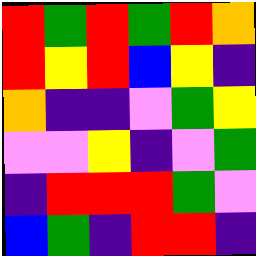[["red", "green", "red", "green", "red", "orange"], ["red", "yellow", "red", "blue", "yellow", "indigo"], ["orange", "indigo", "indigo", "violet", "green", "yellow"], ["violet", "violet", "yellow", "indigo", "violet", "green"], ["indigo", "red", "red", "red", "green", "violet"], ["blue", "green", "indigo", "red", "red", "indigo"]]